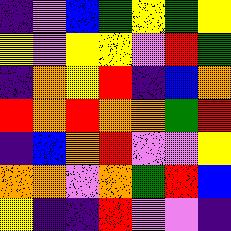[["indigo", "violet", "blue", "green", "yellow", "green", "yellow"], ["yellow", "violet", "yellow", "yellow", "violet", "red", "green"], ["indigo", "orange", "yellow", "red", "indigo", "blue", "orange"], ["red", "orange", "red", "orange", "orange", "green", "red"], ["indigo", "blue", "orange", "red", "violet", "violet", "yellow"], ["orange", "orange", "violet", "orange", "green", "red", "blue"], ["yellow", "indigo", "indigo", "red", "violet", "violet", "indigo"]]